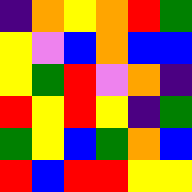[["indigo", "orange", "yellow", "orange", "red", "green"], ["yellow", "violet", "blue", "orange", "blue", "blue"], ["yellow", "green", "red", "violet", "orange", "indigo"], ["red", "yellow", "red", "yellow", "indigo", "green"], ["green", "yellow", "blue", "green", "orange", "blue"], ["red", "blue", "red", "red", "yellow", "yellow"]]